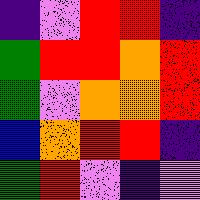[["indigo", "violet", "red", "red", "indigo"], ["green", "red", "red", "orange", "red"], ["green", "violet", "orange", "orange", "red"], ["blue", "orange", "red", "red", "indigo"], ["green", "red", "violet", "indigo", "violet"]]